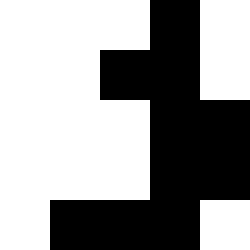[["white", "white", "white", "black", "white"], ["white", "white", "black", "black", "white"], ["white", "white", "white", "black", "black"], ["white", "white", "white", "black", "black"], ["white", "black", "black", "black", "white"]]